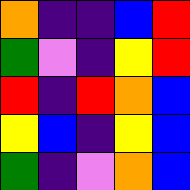[["orange", "indigo", "indigo", "blue", "red"], ["green", "violet", "indigo", "yellow", "red"], ["red", "indigo", "red", "orange", "blue"], ["yellow", "blue", "indigo", "yellow", "blue"], ["green", "indigo", "violet", "orange", "blue"]]